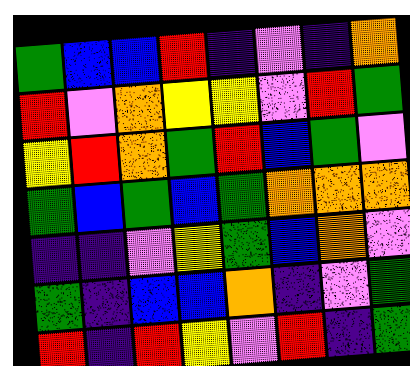[["green", "blue", "blue", "red", "indigo", "violet", "indigo", "orange"], ["red", "violet", "orange", "yellow", "yellow", "violet", "red", "green"], ["yellow", "red", "orange", "green", "red", "blue", "green", "violet"], ["green", "blue", "green", "blue", "green", "orange", "orange", "orange"], ["indigo", "indigo", "violet", "yellow", "green", "blue", "orange", "violet"], ["green", "indigo", "blue", "blue", "orange", "indigo", "violet", "green"], ["red", "indigo", "red", "yellow", "violet", "red", "indigo", "green"]]